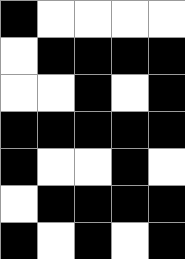[["black", "white", "white", "white", "white"], ["white", "black", "black", "black", "black"], ["white", "white", "black", "white", "black"], ["black", "black", "black", "black", "black"], ["black", "white", "white", "black", "white"], ["white", "black", "black", "black", "black"], ["black", "white", "black", "white", "black"]]